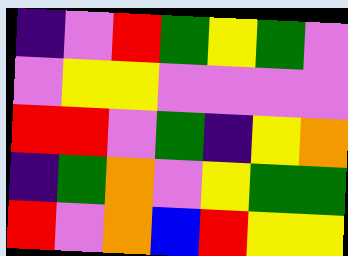[["indigo", "violet", "red", "green", "yellow", "green", "violet"], ["violet", "yellow", "yellow", "violet", "violet", "violet", "violet"], ["red", "red", "violet", "green", "indigo", "yellow", "orange"], ["indigo", "green", "orange", "violet", "yellow", "green", "green"], ["red", "violet", "orange", "blue", "red", "yellow", "yellow"]]